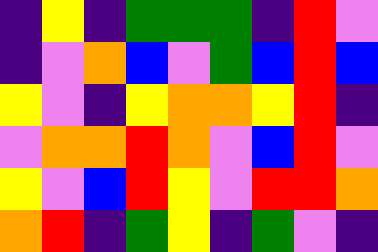[["indigo", "yellow", "indigo", "green", "green", "green", "indigo", "red", "violet"], ["indigo", "violet", "orange", "blue", "violet", "green", "blue", "red", "blue"], ["yellow", "violet", "indigo", "yellow", "orange", "orange", "yellow", "red", "indigo"], ["violet", "orange", "orange", "red", "orange", "violet", "blue", "red", "violet"], ["yellow", "violet", "blue", "red", "yellow", "violet", "red", "red", "orange"], ["orange", "red", "indigo", "green", "yellow", "indigo", "green", "violet", "indigo"]]